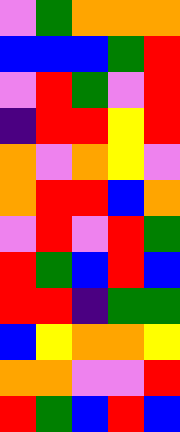[["violet", "green", "orange", "orange", "orange"], ["blue", "blue", "blue", "green", "red"], ["violet", "red", "green", "violet", "red"], ["indigo", "red", "red", "yellow", "red"], ["orange", "violet", "orange", "yellow", "violet"], ["orange", "red", "red", "blue", "orange"], ["violet", "red", "violet", "red", "green"], ["red", "green", "blue", "red", "blue"], ["red", "red", "indigo", "green", "green"], ["blue", "yellow", "orange", "orange", "yellow"], ["orange", "orange", "violet", "violet", "red"], ["red", "green", "blue", "red", "blue"]]